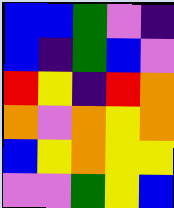[["blue", "blue", "green", "violet", "indigo"], ["blue", "indigo", "green", "blue", "violet"], ["red", "yellow", "indigo", "red", "orange"], ["orange", "violet", "orange", "yellow", "orange"], ["blue", "yellow", "orange", "yellow", "yellow"], ["violet", "violet", "green", "yellow", "blue"]]